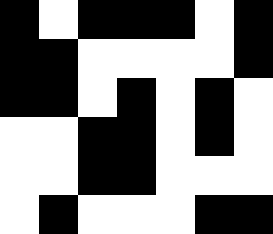[["black", "white", "black", "black", "black", "white", "black"], ["black", "black", "white", "white", "white", "white", "black"], ["black", "black", "white", "black", "white", "black", "white"], ["white", "white", "black", "black", "white", "black", "white"], ["white", "white", "black", "black", "white", "white", "white"], ["white", "black", "white", "white", "white", "black", "black"]]